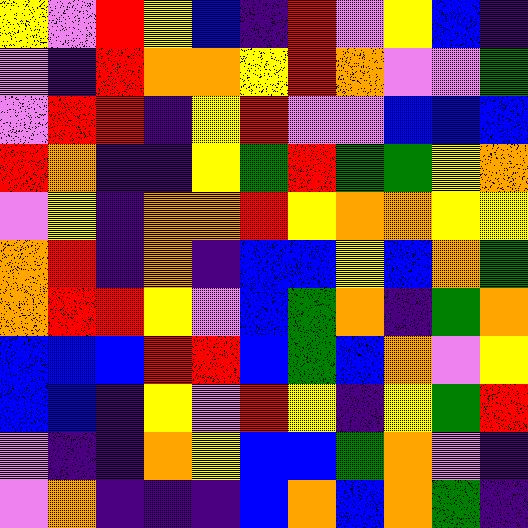[["yellow", "violet", "red", "yellow", "blue", "indigo", "red", "violet", "yellow", "blue", "indigo"], ["violet", "indigo", "red", "orange", "orange", "yellow", "red", "orange", "violet", "violet", "green"], ["violet", "red", "red", "indigo", "yellow", "red", "violet", "violet", "blue", "blue", "blue"], ["red", "orange", "indigo", "indigo", "yellow", "green", "red", "green", "green", "yellow", "orange"], ["violet", "yellow", "indigo", "orange", "orange", "red", "yellow", "orange", "orange", "yellow", "yellow"], ["orange", "red", "indigo", "orange", "indigo", "blue", "blue", "yellow", "blue", "orange", "green"], ["orange", "red", "red", "yellow", "violet", "blue", "green", "orange", "indigo", "green", "orange"], ["blue", "blue", "blue", "red", "red", "blue", "green", "blue", "orange", "violet", "yellow"], ["blue", "blue", "indigo", "yellow", "violet", "red", "yellow", "indigo", "yellow", "green", "red"], ["violet", "indigo", "indigo", "orange", "yellow", "blue", "blue", "green", "orange", "violet", "indigo"], ["violet", "orange", "indigo", "indigo", "indigo", "blue", "orange", "blue", "orange", "green", "indigo"]]